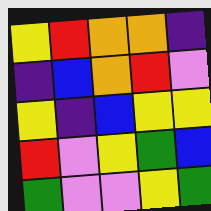[["yellow", "red", "orange", "orange", "indigo"], ["indigo", "blue", "orange", "red", "violet"], ["yellow", "indigo", "blue", "yellow", "yellow"], ["red", "violet", "yellow", "green", "blue"], ["green", "violet", "violet", "yellow", "green"]]